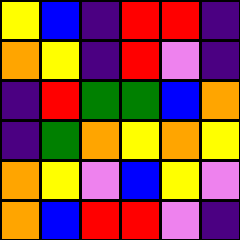[["yellow", "blue", "indigo", "red", "red", "indigo"], ["orange", "yellow", "indigo", "red", "violet", "indigo"], ["indigo", "red", "green", "green", "blue", "orange"], ["indigo", "green", "orange", "yellow", "orange", "yellow"], ["orange", "yellow", "violet", "blue", "yellow", "violet"], ["orange", "blue", "red", "red", "violet", "indigo"]]